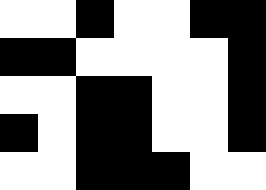[["white", "white", "black", "white", "white", "black", "black"], ["black", "black", "white", "white", "white", "white", "black"], ["white", "white", "black", "black", "white", "white", "black"], ["black", "white", "black", "black", "white", "white", "black"], ["white", "white", "black", "black", "black", "white", "white"]]